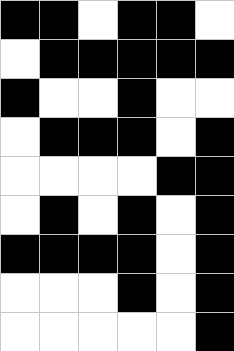[["black", "black", "white", "black", "black", "white"], ["white", "black", "black", "black", "black", "black"], ["black", "white", "white", "black", "white", "white"], ["white", "black", "black", "black", "white", "black"], ["white", "white", "white", "white", "black", "black"], ["white", "black", "white", "black", "white", "black"], ["black", "black", "black", "black", "white", "black"], ["white", "white", "white", "black", "white", "black"], ["white", "white", "white", "white", "white", "black"]]